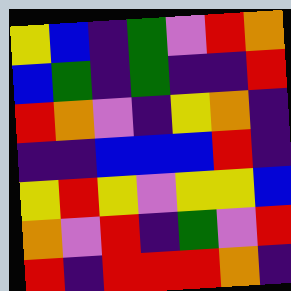[["yellow", "blue", "indigo", "green", "violet", "red", "orange"], ["blue", "green", "indigo", "green", "indigo", "indigo", "red"], ["red", "orange", "violet", "indigo", "yellow", "orange", "indigo"], ["indigo", "indigo", "blue", "blue", "blue", "red", "indigo"], ["yellow", "red", "yellow", "violet", "yellow", "yellow", "blue"], ["orange", "violet", "red", "indigo", "green", "violet", "red"], ["red", "indigo", "red", "red", "red", "orange", "indigo"]]